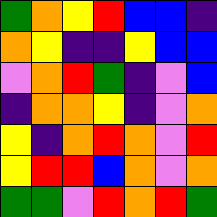[["green", "orange", "yellow", "red", "blue", "blue", "indigo"], ["orange", "yellow", "indigo", "indigo", "yellow", "blue", "blue"], ["violet", "orange", "red", "green", "indigo", "violet", "blue"], ["indigo", "orange", "orange", "yellow", "indigo", "violet", "orange"], ["yellow", "indigo", "orange", "red", "orange", "violet", "red"], ["yellow", "red", "red", "blue", "orange", "violet", "orange"], ["green", "green", "violet", "red", "orange", "red", "green"]]